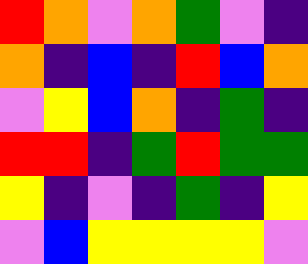[["red", "orange", "violet", "orange", "green", "violet", "indigo"], ["orange", "indigo", "blue", "indigo", "red", "blue", "orange"], ["violet", "yellow", "blue", "orange", "indigo", "green", "indigo"], ["red", "red", "indigo", "green", "red", "green", "green"], ["yellow", "indigo", "violet", "indigo", "green", "indigo", "yellow"], ["violet", "blue", "yellow", "yellow", "yellow", "yellow", "violet"]]